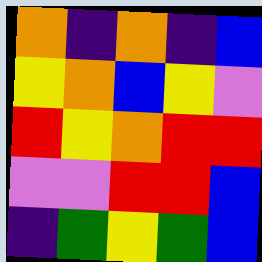[["orange", "indigo", "orange", "indigo", "blue"], ["yellow", "orange", "blue", "yellow", "violet"], ["red", "yellow", "orange", "red", "red"], ["violet", "violet", "red", "red", "blue"], ["indigo", "green", "yellow", "green", "blue"]]